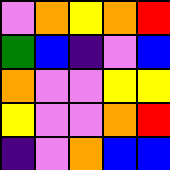[["violet", "orange", "yellow", "orange", "red"], ["green", "blue", "indigo", "violet", "blue"], ["orange", "violet", "violet", "yellow", "yellow"], ["yellow", "violet", "violet", "orange", "red"], ["indigo", "violet", "orange", "blue", "blue"]]